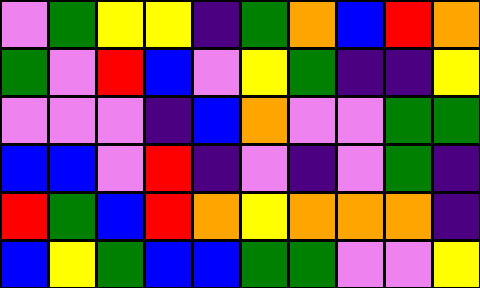[["violet", "green", "yellow", "yellow", "indigo", "green", "orange", "blue", "red", "orange"], ["green", "violet", "red", "blue", "violet", "yellow", "green", "indigo", "indigo", "yellow"], ["violet", "violet", "violet", "indigo", "blue", "orange", "violet", "violet", "green", "green"], ["blue", "blue", "violet", "red", "indigo", "violet", "indigo", "violet", "green", "indigo"], ["red", "green", "blue", "red", "orange", "yellow", "orange", "orange", "orange", "indigo"], ["blue", "yellow", "green", "blue", "blue", "green", "green", "violet", "violet", "yellow"]]